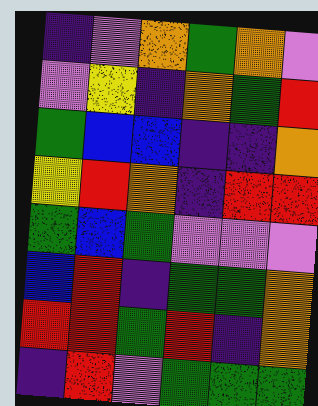[["indigo", "violet", "orange", "green", "orange", "violet"], ["violet", "yellow", "indigo", "orange", "green", "red"], ["green", "blue", "blue", "indigo", "indigo", "orange"], ["yellow", "red", "orange", "indigo", "red", "red"], ["green", "blue", "green", "violet", "violet", "violet"], ["blue", "red", "indigo", "green", "green", "orange"], ["red", "red", "green", "red", "indigo", "orange"], ["indigo", "red", "violet", "green", "green", "green"]]